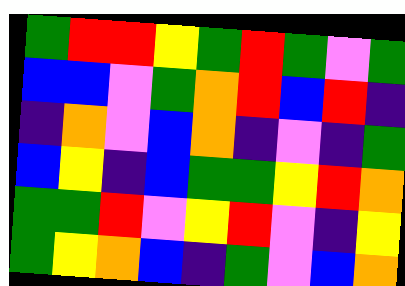[["green", "red", "red", "yellow", "green", "red", "green", "violet", "green"], ["blue", "blue", "violet", "green", "orange", "red", "blue", "red", "indigo"], ["indigo", "orange", "violet", "blue", "orange", "indigo", "violet", "indigo", "green"], ["blue", "yellow", "indigo", "blue", "green", "green", "yellow", "red", "orange"], ["green", "green", "red", "violet", "yellow", "red", "violet", "indigo", "yellow"], ["green", "yellow", "orange", "blue", "indigo", "green", "violet", "blue", "orange"]]